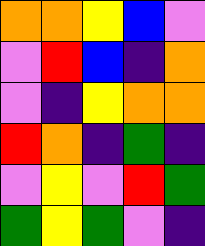[["orange", "orange", "yellow", "blue", "violet"], ["violet", "red", "blue", "indigo", "orange"], ["violet", "indigo", "yellow", "orange", "orange"], ["red", "orange", "indigo", "green", "indigo"], ["violet", "yellow", "violet", "red", "green"], ["green", "yellow", "green", "violet", "indigo"]]